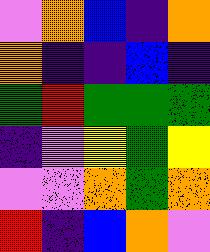[["violet", "orange", "blue", "indigo", "orange"], ["orange", "indigo", "indigo", "blue", "indigo"], ["green", "red", "green", "green", "green"], ["indigo", "violet", "yellow", "green", "yellow"], ["violet", "violet", "orange", "green", "orange"], ["red", "indigo", "blue", "orange", "violet"]]